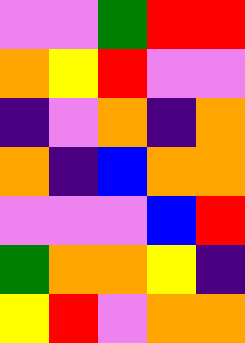[["violet", "violet", "green", "red", "red"], ["orange", "yellow", "red", "violet", "violet"], ["indigo", "violet", "orange", "indigo", "orange"], ["orange", "indigo", "blue", "orange", "orange"], ["violet", "violet", "violet", "blue", "red"], ["green", "orange", "orange", "yellow", "indigo"], ["yellow", "red", "violet", "orange", "orange"]]